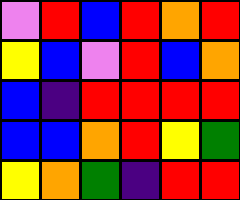[["violet", "red", "blue", "red", "orange", "red"], ["yellow", "blue", "violet", "red", "blue", "orange"], ["blue", "indigo", "red", "red", "red", "red"], ["blue", "blue", "orange", "red", "yellow", "green"], ["yellow", "orange", "green", "indigo", "red", "red"]]